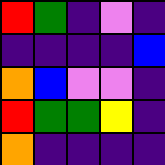[["red", "green", "indigo", "violet", "indigo"], ["indigo", "indigo", "indigo", "indigo", "blue"], ["orange", "blue", "violet", "violet", "indigo"], ["red", "green", "green", "yellow", "indigo"], ["orange", "indigo", "indigo", "indigo", "indigo"]]